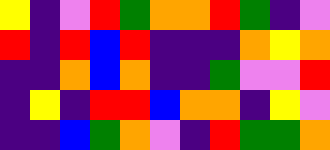[["yellow", "indigo", "violet", "red", "green", "orange", "orange", "red", "green", "indigo", "violet"], ["red", "indigo", "red", "blue", "red", "indigo", "indigo", "indigo", "orange", "yellow", "orange"], ["indigo", "indigo", "orange", "blue", "orange", "indigo", "indigo", "green", "violet", "violet", "red"], ["indigo", "yellow", "indigo", "red", "red", "blue", "orange", "orange", "indigo", "yellow", "violet"], ["indigo", "indigo", "blue", "green", "orange", "violet", "indigo", "red", "green", "green", "orange"]]